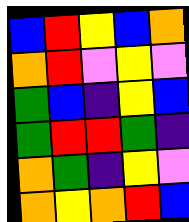[["blue", "red", "yellow", "blue", "orange"], ["orange", "red", "violet", "yellow", "violet"], ["green", "blue", "indigo", "yellow", "blue"], ["green", "red", "red", "green", "indigo"], ["orange", "green", "indigo", "yellow", "violet"], ["orange", "yellow", "orange", "red", "blue"]]